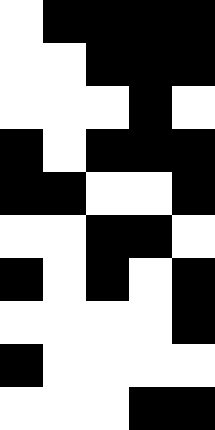[["white", "black", "black", "black", "black"], ["white", "white", "black", "black", "black"], ["white", "white", "white", "black", "white"], ["black", "white", "black", "black", "black"], ["black", "black", "white", "white", "black"], ["white", "white", "black", "black", "white"], ["black", "white", "black", "white", "black"], ["white", "white", "white", "white", "black"], ["black", "white", "white", "white", "white"], ["white", "white", "white", "black", "black"]]